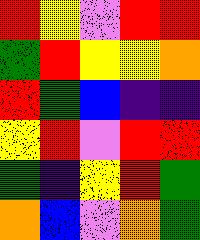[["red", "yellow", "violet", "red", "red"], ["green", "red", "yellow", "yellow", "orange"], ["red", "green", "blue", "indigo", "indigo"], ["yellow", "red", "violet", "red", "red"], ["green", "indigo", "yellow", "red", "green"], ["orange", "blue", "violet", "orange", "green"]]